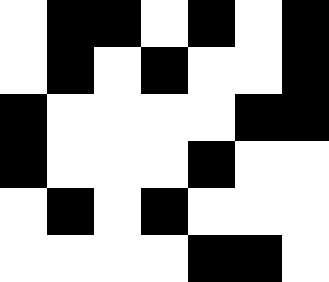[["white", "black", "black", "white", "black", "white", "black"], ["white", "black", "white", "black", "white", "white", "black"], ["black", "white", "white", "white", "white", "black", "black"], ["black", "white", "white", "white", "black", "white", "white"], ["white", "black", "white", "black", "white", "white", "white"], ["white", "white", "white", "white", "black", "black", "white"]]